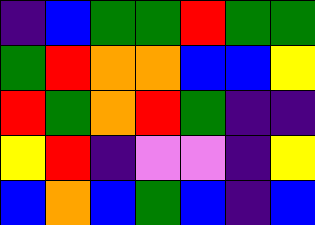[["indigo", "blue", "green", "green", "red", "green", "green"], ["green", "red", "orange", "orange", "blue", "blue", "yellow"], ["red", "green", "orange", "red", "green", "indigo", "indigo"], ["yellow", "red", "indigo", "violet", "violet", "indigo", "yellow"], ["blue", "orange", "blue", "green", "blue", "indigo", "blue"]]